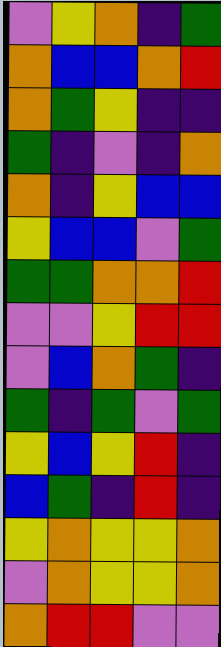[["violet", "yellow", "orange", "indigo", "green"], ["orange", "blue", "blue", "orange", "red"], ["orange", "green", "yellow", "indigo", "indigo"], ["green", "indigo", "violet", "indigo", "orange"], ["orange", "indigo", "yellow", "blue", "blue"], ["yellow", "blue", "blue", "violet", "green"], ["green", "green", "orange", "orange", "red"], ["violet", "violet", "yellow", "red", "red"], ["violet", "blue", "orange", "green", "indigo"], ["green", "indigo", "green", "violet", "green"], ["yellow", "blue", "yellow", "red", "indigo"], ["blue", "green", "indigo", "red", "indigo"], ["yellow", "orange", "yellow", "yellow", "orange"], ["violet", "orange", "yellow", "yellow", "orange"], ["orange", "red", "red", "violet", "violet"]]